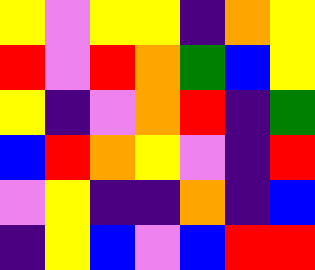[["yellow", "violet", "yellow", "yellow", "indigo", "orange", "yellow"], ["red", "violet", "red", "orange", "green", "blue", "yellow"], ["yellow", "indigo", "violet", "orange", "red", "indigo", "green"], ["blue", "red", "orange", "yellow", "violet", "indigo", "red"], ["violet", "yellow", "indigo", "indigo", "orange", "indigo", "blue"], ["indigo", "yellow", "blue", "violet", "blue", "red", "red"]]